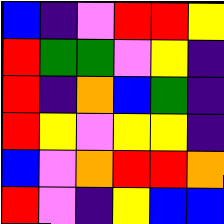[["blue", "indigo", "violet", "red", "red", "yellow"], ["red", "green", "green", "violet", "yellow", "indigo"], ["red", "indigo", "orange", "blue", "green", "indigo"], ["red", "yellow", "violet", "yellow", "yellow", "indigo"], ["blue", "violet", "orange", "red", "red", "orange"], ["red", "violet", "indigo", "yellow", "blue", "blue"]]